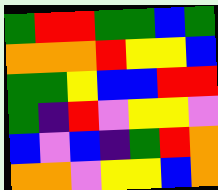[["green", "red", "red", "green", "green", "blue", "green"], ["orange", "orange", "orange", "red", "yellow", "yellow", "blue"], ["green", "green", "yellow", "blue", "blue", "red", "red"], ["green", "indigo", "red", "violet", "yellow", "yellow", "violet"], ["blue", "violet", "blue", "indigo", "green", "red", "orange"], ["orange", "orange", "violet", "yellow", "yellow", "blue", "orange"]]